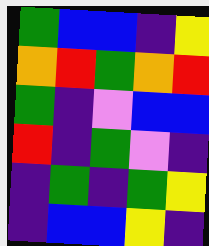[["green", "blue", "blue", "indigo", "yellow"], ["orange", "red", "green", "orange", "red"], ["green", "indigo", "violet", "blue", "blue"], ["red", "indigo", "green", "violet", "indigo"], ["indigo", "green", "indigo", "green", "yellow"], ["indigo", "blue", "blue", "yellow", "indigo"]]